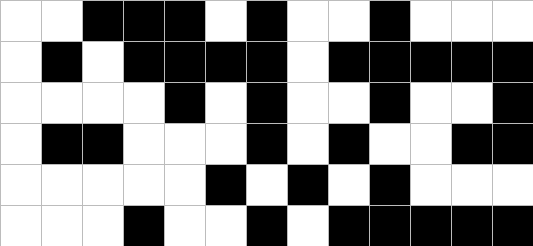[["white", "white", "black", "black", "black", "white", "black", "white", "white", "black", "white", "white", "white"], ["white", "black", "white", "black", "black", "black", "black", "white", "black", "black", "black", "black", "black"], ["white", "white", "white", "white", "black", "white", "black", "white", "white", "black", "white", "white", "black"], ["white", "black", "black", "white", "white", "white", "black", "white", "black", "white", "white", "black", "black"], ["white", "white", "white", "white", "white", "black", "white", "black", "white", "black", "white", "white", "white"], ["white", "white", "white", "black", "white", "white", "black", "white", "black", "black", "black", "black", "black"]]